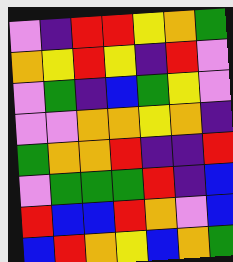[["violet", "indigo", "red", "red", "yellow", "orange", "green"], ["orange", "yellow", "red", "yellow", "indigo", "red", "violet"], ["violet", "green", "indigo", "blue", "green", "yellow", "violet"], ["violet", "violet", "orange", "orange", "yellow", "orange", "indigo"], ["green", "orange", "orange", "red", "indigo", "indigo", "red"], ["violet", "green", "green", "green", "red", "indigo", "blue"], ["red", "blue", "blue", "red", "orange", "violet", "blue"], ["blue", "red", "orange", "yellow", "blue", "orange", "green"]]